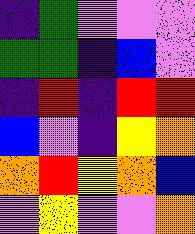[["indigo", "green", "violet", "violet", "violet"], ["green", "green", "indigo", "blue", "violet"], ["indigo", "red", "indigo", "red", "red"], ["blue", "violet", "indigo", "yellow", "orange"], ["orange", "red", "yellow", "orange", "blue"], ["violet", "yellow", "violet", "violet", "orange"]]